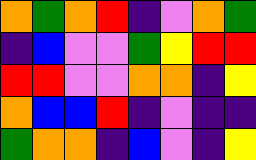[["orange", "green", "orange", "red", "indigo", "violet", "orange", "green"], ["indigo", "blue", "violet", "violet", "green", "yellow", "red", "red"], ["red", "red", "violet", "violet", "orange", "orange", "indigo", "yellow"], ["orange", "blue", "blue", "red", "indigo", "violet", "indigo", "indigo"], ["green", "orange", "orange", "indigo", "blue", "violet", "indigo", "yellow"]]